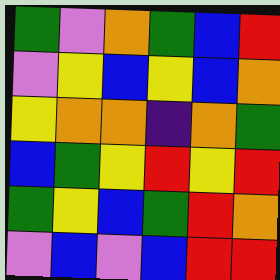[["green", "violet", "orange", "green", "blue", "red"], ["violet", "yellow", "blue", "yellow", "blue", "orange"], ["yellow", "orange", "orange", "indigo", "orange", "green"], ["blue", "green", "yellow", "red", "yellow", "red"], ["green", "yellow", "blue", "green", "red", "orange"], ["violet", "blue", "violet", "blue", "red", "red"]]